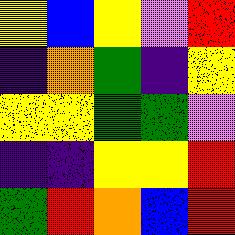[["yellow", "blue", "yellow", "violet", "red"], ["indigo", "orange", "green", "indigo", "yellow"], ["yellow", "yellow", "green", "green", "violet"], ["indigo", "indigo", "yellow", "yellow", "red"], ["green", "red", "orange", "blue", "red"]]